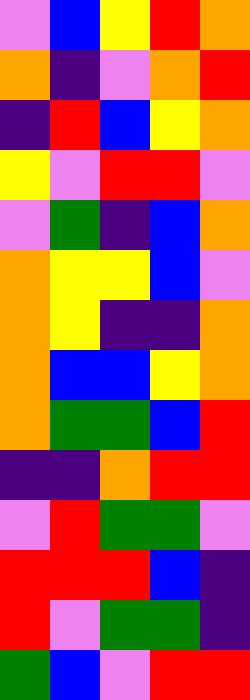[["violet", "blue", "yellow", "red", "orange"], ["orange", "indigo", "violet", "orange", "red"], ["indigo", "red", "blue", "yellow", "orange"], ["yellow", "violet", "red", "red", "violet"], ["violet", "green", "indigo", "blue", "orange"], ["orange", "yellow", "yellow", "blue", "violet"], ["orange", "yellow", "indigo", "indigo", "orange"], ["orange", "blue", "blue", "yellow", "orange"], ["orange", "green", "green", "blue", "red"], ["indigo", "indigo", "orange", "red", "red"], ["violet", "red", "green", "green", "violet"], ["red", "red", "red", "blue", "indigo"], ["red", "violet", "green", "green", "indigo"], ["green", "blue", "violet", "red", "red"]]